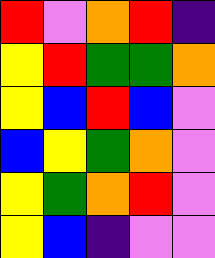[["red", "violet", "orange", "red", "indigo"], ["yellow", "red", "green", "green", "orange"], ["yellow", "blue", "red", "blue", "violet"], ["blue", "yellow", "green", "orange", "violet"], ["yellow", "green", "orange", "red", "violet"], ["yellow", "blue", "indigo", "violet", "violet"]]